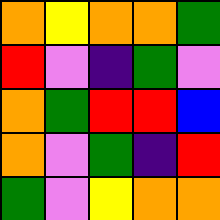[["orange", "yellow", "orange", "orange", "green"], ["red", "violet", "indigo", "green", "violet"], ["orange", "green", "red", "red", "blue"], ["orange", "violet", "green", "indigo", "red"], ["green", "violet", "yellow", "orange", "orange"]]